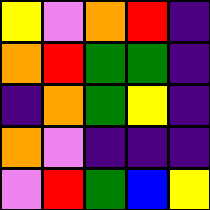[["yellow", "violet", "orange", "red", "indigo"], ["orange", "red", "green", "green", "indigo"], ["indigo", "orange", "green", "yellow", "indigo"], ["orange", "violet", "indigo", "indigo", "indigo"], ["violet", "red", "green", "blue", "yellow"]]